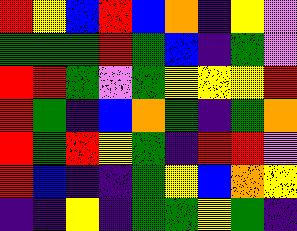[["red", "yellow", "blue", "red", "blue", "orange", "indigo", "yellow", "violet"], ["green", "green", "green", "red", "green", "blue", "indigo", "green", "violet"], ["red", "red", "green", "violet", "green", "yellow", "yellow", "yellow", "red"], ["red", "green", "indigo", "blue", "orange", "green", "indigo", "green", "orange"], ["red", "green", "red", "yellow", "green", "indigo", "red", "red", "violet"], ["red", "blue", "indigo", "indigo", "green", "yellow", "blue", "orange", "yellow"], ["indigo", "indigo", "yellow", "indigo", "green", "green", "yellow", "green", "indigo"]]